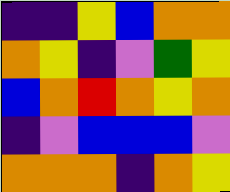[["indigo", "indigo", "yellow", "blue", "orange", "orange"], ["orange", "yellow", "indigo", "violet", "green", "yellow"], ["blue", "orange", "red", "orange", "yellow", "orange"], ["indigo", "violet", "blue", "blue", "blue", "violet"], ["orange", "orange", "orange", "indigo", "orange", "yellow"]]